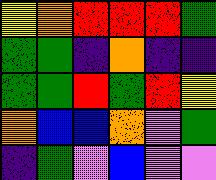[["yellow", "orange", "red", "red", "red", "green"], ["green", "green", "indigo", "orange", "indigo", "indigo"], ["green", "green", "red", "green", "red", "yellow"], ["orange", "blue", "blue", "orange", "violet", "green"], ["indigo", "green", "violet", "blue", "violet", "violet"]]